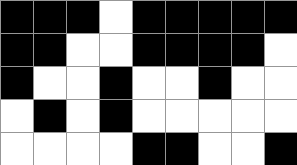[["black", "black", "black", "white", "black", "black", "black", "black", "black"], ["black", "black", "white", "white", "black", "black", "black", "black", "white"], ["black", "white", "white", "black", "white", "white", "black", "white", "white"], ["white", "black", "white", "black", "white", "white", "white", "white", "white"], ["white", "white", "white", "white", "black", "black", "white", "white", "black"]]